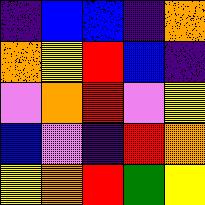[["indigo", "blue", "blue", "indigo", "orange"], ["orange", "yellow", "red", "blue", "indigo"], ["violet", "orange", "red", "violet", "yellow"], ["blue", "violet", "indigo", "red", "orange"], ["yellow", "orange", "red", "green", "yellow"]]